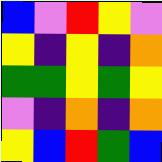[["blue", "violet", "red", "yellow", "violet"], ["yellow", "indigo", "yellow", "indigo", "orange"], ["green", "green", "yellow", "green", "yellow"], ["violet", "indigo", "orange", "indigo", "orange"], ["yellow", "blue", "red", "green", "blue"]]